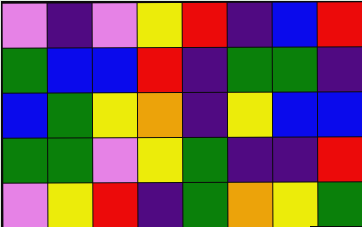[["violet", "indigo", "violet", "yellow", "red", "indigo", "blue", "red"], ["green", "blue", "blue", "red", "indigo", "green", "green", "indigo"], ["blue", "green", "yellow", "orange", "indigo", "yellow", "blue", "blue"], ["green", "green", "violet", "yellow", "green", "indigo", "indigo", "red"], ["violet", "yellow", "red", "indigo", "green", "orange", "yellow", "green"]]